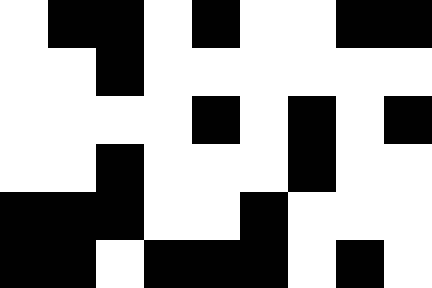[["white", "black", "black", "white", "black", "white", "white", "black", "black"], ["white", "white", "black", "white", "white", "white", "white", "white", "white"], ["white", "white", "white", "white", "black", "white", "black", "white", "black"], ["white", "white", "black", "white", "white", "white", "black", "white", "white"], ["black", "black", "black", "white", "white", "black", "white", "white", "white"], ["black", "black", "white", "black", "black", "black", "white", "black", "white"]]